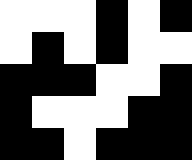[["white", "white", "white", "black", "white", "black"], ["white", "black", "white", "black", "white", "white"], ["black", "black", "black", "white", "white", "black"], ["black", "white", "white", "white", "black", "black"], ["black", "black", "white", "black", "black", "black"]]